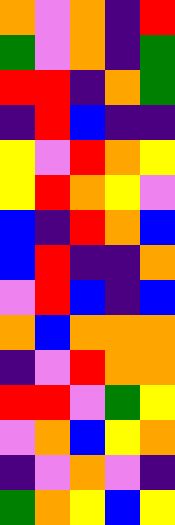[["orange", "violet", "orange", "indigo", "red"], ["green", "violet", "orange", "indigo", "green"], ["red", "red", "indigo", "orange", "green"], ["indigo", "red", "blue", "indigo", "indigo"], ["yellow", "violet", "red", "orange", "yellow"], ["yellow", "red", "orange", "yellow", "violet"], ["blue", "indigo", "red", "orange", "blue"], ["blue", "red", "indigo", "indigo", "orange"], ["violet", "red", "blue", "indigo", "blue"], ["orange", "blue", "orange", "orange", "orange"], ["indigo", "violet", "red", "orange", "orange"], ["red", "red", "violet", "green", "yellow"], ["violet", "orange", "blue", "yellow", "orange"], ["indigo", "violet", "orange", "violet", "indigo"], ["green", "orange", "yellow", "blue", "yellow"]]